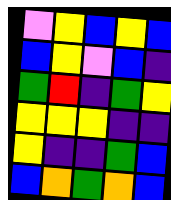[["violet", "yellow", "blue", "yellow", "blue"], ["blue", "yellow", "violet", "blue", "indigo"], ["green", "red", "indigo", "green", "yellow"], ["yellow", "yellow", "yellow", "indigo", "indigo"], ["yellow", "indigo", "indigo", "green", "blue"], ["blue", "orange", "green", "orange", "blue"]]